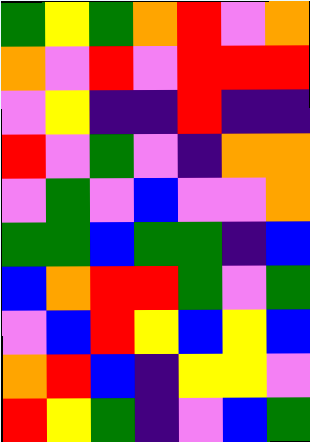[["green", "yellow", "green", "orange", "red", "violet", "orange"], ["orange", "violet", "red", "violet", "red", "red", "red"], ["violet", "yellow", "indigo", "indigo", "red", "indigo", "indigo"], ["red", "violet", "green", "violet", "indigo", "orange", "orange"], ["violet", "green", "violet", "blue", "violet", "violet", "orange"], ["green", "green", "blue", "green", "green", "indigo", "blue"], ["blue", "orange", "red", "red", "green", "violet", "green"], ["violet", "blue", "red", "yellow", "blue", "yellow", "blue"], ["orange", "red", "blue", "indigo", "yellow", "yellow", "violet"], ["red", "yellow", "green", "indigo", "violet", "blue", "green"]]